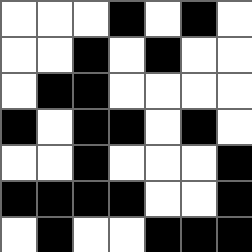[["white", "white", "white", "black", "white", "black", "white"], ["white", "white", "black", "white", "black", "white", "white"], ["white", "black", "black", "white", "white", "white", "white"], ["black", "white", "black", "black", "white", "black", "white"], ["white", "white", "black", "white", "white", "white", "black"], ["black", "black", "black", "black", "white", "white", "black"], ["white", "black", "white", "white", "black", "black", "black"]]